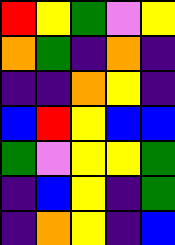[["red", "yellow", "green", "violet", "yellow"], ["orange", "green", "indigo", "orange", "indigo"], ["indigo", "indigo", "orange", "yellow", "indigo"], ["blue", "red", "yellow", "blue", "blue"], ["green", "violet", "yellow", "yellow", "green"], ["indigo", "blue", "yellow", "indigo", "green"], ["indigo", "orange", "yellow", "indigo", "blue"]]